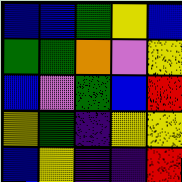[["blue", "blue", "green", "yellow", "blue"], ["green", "green", "orange", "violet", "yellow"], ["blue", "violet", "green", "blue", "red"], ["yellow", "green", "indigo", "yellow", "yellow"], ["blue", "yellow", "indigo", "indigo", "red"]]